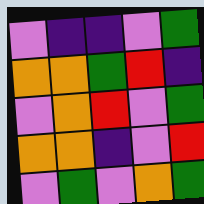[["violet", "indigo", "indigo", "violet", "green"], ["orange", "orange", "green", "red", "indigo"], ["violet", "orange", "red", "violet", "green"], ["orange", "orange", "indigo", "violet", "red"], ["violet", "green", "violet", "orange", "green"]]